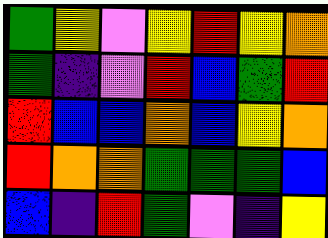[["green", "yellow", "violet", "yellow", "red", "yellow", "orange"], ["green", "indigo", "violet", "red", "blue", "green", "red"], ["red", "blue", "blue", "orange", "blue", "yellow", "orange"], ["red", "orange", "orange", "green", "green", "green", "blue"], ["blue", "indigo", "red", "green", "violet", "indigo", "yellow"]]